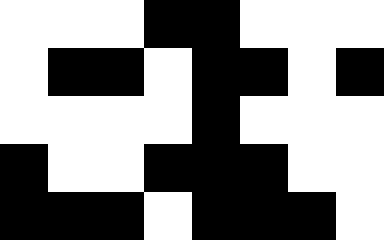[["white", "white", "white", "black", "black", "white", "white", "white"], ["white", "black", "black", "white", "black", "black", "white", "black"], ["white", "white", "white", "white", "black", "white", "white", "white"], ["black", "white", "white", "black", "black", "black", "white", "white"], ["black", "black", "black", "white", "black", "black", "black", "white"]]